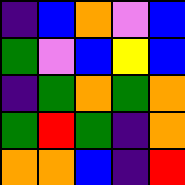[["indigo", "blue", "orange", "violet", "blue"], ["green", "violet", "blue", "yellow", "blue"], ["indigo", "green", "orange", "green", "orange"], ["green", "red", "green", "indigo", "orange"], ["orange", "orange", "blue", "indigo", "red"]]